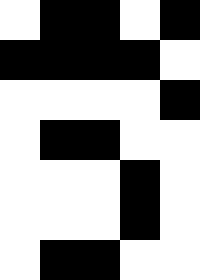[["white", "black", "black", "white", "black"], ["black", "black", "black", "black", "white"], ["white", "white", "white", "white", "black"], ["white", "black", "black", "white", "white"], ["white", "white", "white", "black", "white"], ["white", "white", "white", "black", "white"], ["white", "black", "black", "white", "white"]]